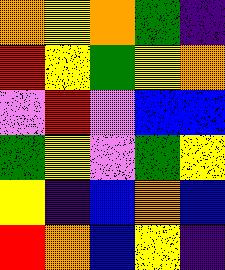[["orange", "yellow", "orange", "green", "indigo"], ["red", "yellow", "green", "yellow", "orange"], ["violet", "red", "violet", "blue", "blue"], ["green", "yellow", "violet", "green", "yellow"], ["yellow", "indigo", "blue", "orange", "blue"], ["red", "orange", "blue", "yellow", "indigo"]]